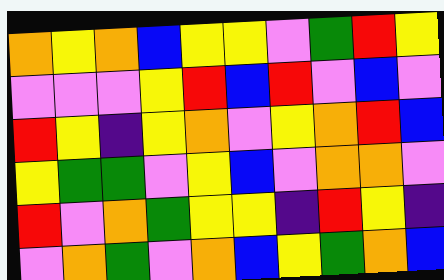[["orange", "yellow", "orange", "blue", "yellow", "yellow", "violet", "green", "red", "yellow"], ["violet", "violet", "violet", "yellow", "red", "blue", "red", "violet", "blue", "violet"], ["red", "yellow", "indigo", "yellow", "orange", "violet", "yellow", "orange", "red", "blue"], ["yellow", "green", "green", "violet", "yellow", "blue", "violet", "orange", "orange", "violet"], ["red", "violet", "orange", "green", "yellow", "yellow", "indigo", "red", "yellow", "indigo"], ["violet", "orange", "green", "violet", "orange", "blue", "yellow", "green", "orange", "blue"]]